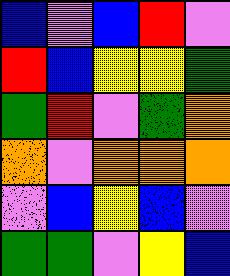[["blue", "violet", "blue", "red", "violet"], ["red", "blue", "yellow", "yellow", "green"], ["green", "red", "violet", "green", "orange"], ["orange", "violet", "orange", "orange", "orange"], ["violet", "blue", "yellow", "blue", "violet"], ["green", "green", "violet", "yellow", "blue"]]